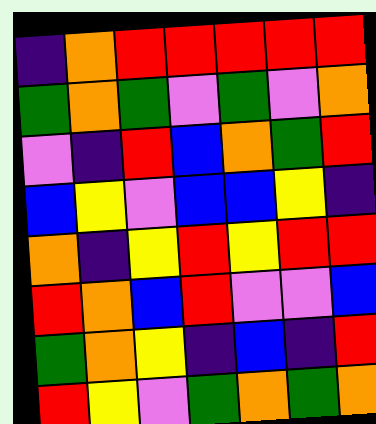[["indigo", "orange", "red", "red", "red", "red", "red"], ["green", "orange", "green", "violet", "green", "violet", "orange"], ["violet", "indigo", "red", "blue", "orange", "green", "red"], ["blue", "yellow", "violet", "blue", "blue", "yellow", "indigo"], ["orange", "indigo", "yellow", "red", "yellow", "red", "red"], ["red", "orange", "blue", "red", "violet", "violet", "blue"], ["green", "orange", "yellow", "indigo", "blue", "indigo", "red"], ["red", "yellow", "violet", "green", "orange", "green", "orange"]]